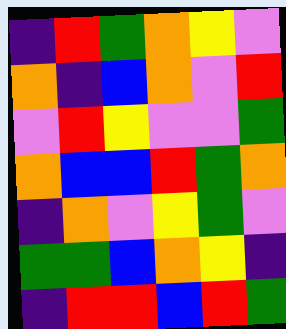[["indigo", "red", "green", "orange", "yellow", "violet"], ["orange", "indigo", "blue", "orange", "violet", "red"], ["violet", "red", "yellow", "violet", "violet", "green"], ["orange", "blue", "blue", "red", "green", "orange"], ["indigo", "orange", "violet", "yellow", "green", "violet"], ["green", "green", "blue", "orange", "yellow", "indigo"], ["indigo", "red", "red", "blue", "red", "green"]]